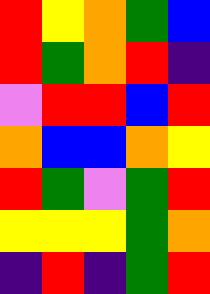[["red", "yellow", "orange", "green", "blue"], ["red", "green", "orange", "red", "indigo"], ["violet", "red", "red", "blue", "red"], ["orange", "blue", "blue", "orange", "yellow"], ["red", "green", "violet", "green", "red"], ["yellow", "yellow", "yellow", "green", "orange"], ["indigo", "red", "indigo", "green", "red"]]